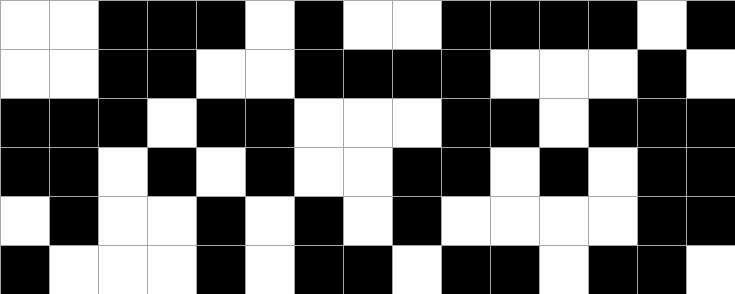[["white", "white", "black", "black", "black", "white", "black", "white", "white", "black", "black", "black", "black", "white", "black"], ["white", "white", "black", "black", "white", "white", "black", "black", "black", "black", "white", "white", "white", "black", "white"], ["black", "black", "black", "white", "black", "black", "white", "white", "white", "black", "black", "white", "black", "black", "black"], ["black", "black", "white", "black", "white", "black", "white", "white", "black", "black", "white", "black", "white", "black", "black"], ["white", "black", "white", "white", "black", "white", "black", "white", "black", "white", "white", "white", "white", "black", "black"], ["black", "white", "white", "white", "black", "white", "black", "black", "white", "black", "black", "white", "black", "black", "white"]]